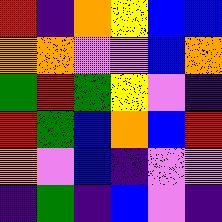[["red", "indigo", "orange", "yellow", "blue", "blue"], ["orange", "orange", "violet", "violet", "blue", "orange"], ["green", "red", "green", "yellow", "violet", "indigo"], ["red", "green", "blue", "orange", "blue", "red"], ["orange", "violet", "blue", "indigo", "violet", "violet"], ["indigo", "green", "indigo", "blue", "violet", "indigo"]]